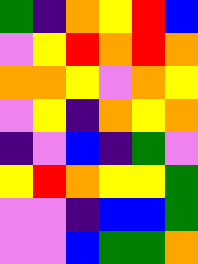[["green", "indigo", "orange", "yellow", "red", "blue"], ["violet", "yellow", "red", "orange", "red", "orange"], ["orange", "orange", "yellow", "violet", "orange", "yellow"], ["violet", "yellow", "indigo", "orange", "yellow", "orange"], ["indigo", "violet", "blue", "indigo", "green", "violet"], ["yellow", "red", "orange", "yellow", "yellow", "green"], ["violet", "violet", "indigo", "blue", "blue", "green"], ["violet", "violet", "blue", "green", "green", "orange"]]